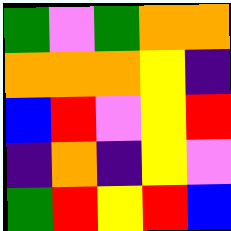[["green", "violet", "green", "orange", "orange"], ["orange", "orange", "orange", "yellow", "indigo"], ["blue", "red", "violet", "yellow", "red"], ["indigo", "orange", "indigo", "yellow", "violet"], ["green", "red", "yellow", "red", "blue"]]